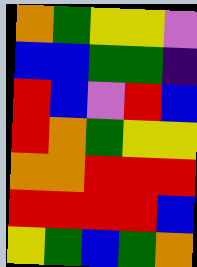[["orange", "green", "yellow", "yellow", "violet"], ["blue", "blue", "green", "green", "indigo"], ["red", "blue", "violet", "red", "blue"], ["red", "orange", "green", "yellow", "yellow"], ["orange", "orange", "red", "red", "red"], ["red", "red", "red", "red", "blue"], ["yellow", "green", "blue", "green", "orange"]]